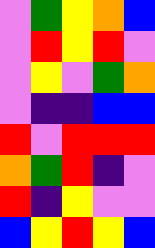[["violet", "green", "yellow", "orange", "blue"], ["violet", "red", "yellow", "red", "violet"], ["violet", "yellow", "violet", "green", "orange"], ["violet", "indigo", "indigo", "blue", "blue"], ["red", "violet", "red", "red", "red"], ["orange", "green", "red", "indigo", "violet"], ["red", "indigo", "yellow", "violet", "violet"], ["blue", "yellow", "red", "yellow", "blue"]]